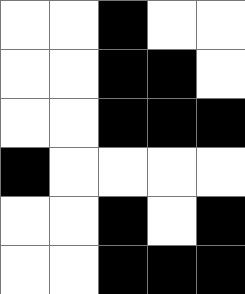[["white", "white", "black", "white", "white"], ["white", "white", "black", "black", "white"], ["white", "white", "black", "black", "black"], ["black", "white", "white", "white", "white"], ["white", "white", "black", "white", "black"], ["white", "white", "black", "black", "black"]]